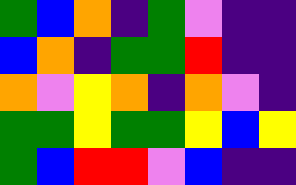[["green", "blue", "orange", "indigo", "green", "violet", "indigo", "indigo"], ["blue", "orange", "indigo", "green", "green", "red", "indigo", "indigo"], ["orange", "violet", "yellow", "orange", "indigo", "orange", "violet", "indigo"], ["green", "green", "yellow", "green", "green", "yellow", "blue", "yellow"], ["green", "blue", "red", "red", "violet", "blue", "indigo", "indigo"]]